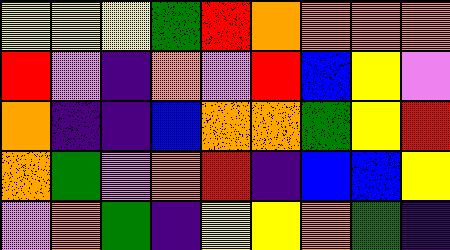[["yellow", "yellow", "yellow", "green", "red", "orange", "orange", "orange", "orange"], ["red", "violet", "indigo", "orange", "violet", "red", "blue", "yellow", "violet"], ["orange", "indigo", "indigo", "blue", "orange", "orange", "green", "yellow", "red"], ["orange", "green", "violet", "orange", "red", "indigo", "blue", "blue", "yellow"], ["violet", "orange", "green", "indigo", "yellow", "yellow", "orange", "green", "indigo"]]